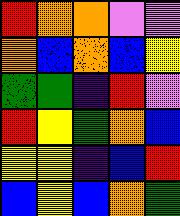[["red", "orange", "orange", "violet", "violet"], ["orange", "blue", "orange", "blue", "yellow"], ["green", "green", "indigo", "red", "violet"], ["red", "yellow", "green", "orange", "blue"], ["yellow", "yellow", "indigo", "blue", "red"], ["blue", "yellow", "blue", "orange", "green"]]